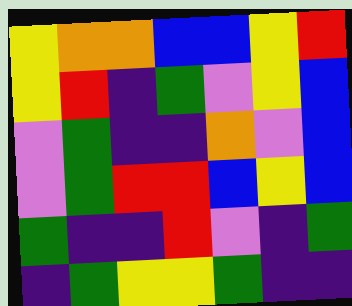[["yellow", "orange", "orange", "blue", "blue", "yellow", "red"], ["yellow", "red", "indigo", "green", "violet", "yellow", "blue"], ["violet", "green", "indigo", "indigo", "orange", "violet", "blue"], ["violet", "green", "red", "red", "blue", "yellow", "blue"], ["green", "indigo", "indigo", "red", "violet", "indigo", "green"], ["indigo", "green", "yellow", "yellow", "green", "indigo", "indigo"]]